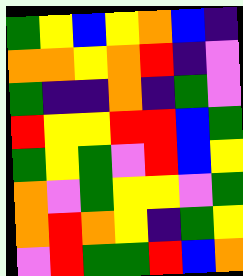[["green", "yellow", "blue", "yellow", "orange", "blue", "indigo"], ["orange", "orange", "yellow", "orange", "red", "indigo", "violet"], ["green", "indigo", "indigo", "orange", "indigo", "green", "violet"], ["red", "yellow", "yellow", "red", "red", "blue", "green"], ["green", "yellow", "green", "violet", "red", "blue", "yellow"], ["orange", "violet", "green", "yellow", "yellow", "violet", "green"], ["orange", "red", "orange", "yellow", "indigo", "green", "yellow"], ["violet", "red", "green", "green", "red", "blue", "orange"]]